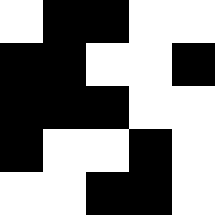[["white", "black", "black", "white", "white"], ["black", "black", "white", "white", "black"], ["black", "black", "black", "white", "white"], ["black", "white", "white", "black", "white"], ["white", "white", "black", "black", "white"]]